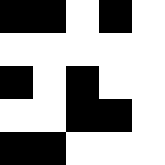[["black", "black", "white", "black", "white"], ["white", "white", "white", "white", "white"], ["black", "white", "black", "white", "white"], ["white", "white", "black", "black", "white"], ["black", "black", "white", "white", "white"]]